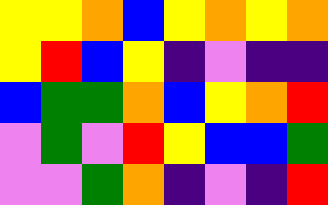[["yellow", "yellow", "orange", "blue", "yellow", "orange", "yellow", "orange"], ["yellow", "red", "blue", "yellow", "indigo", "violet", "indigo", "indigo"], ["blue", "green", "green", "orange", "blue", "yellow", "orange", "red"], ["violet", "green", "violet", "red", "yellow", "blue", "blue", "green"], ["violet", "violet", "green", "orange", "indigo", "violet", "indigo", "red"]]